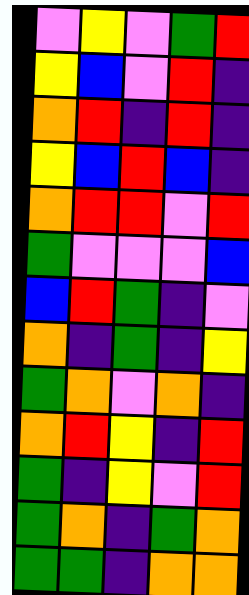[["violet", "yellow", "violet", "green", "red"], ["yellow", "blue", "violet", "red", "indigo"], ["orange", "red", "indigo", "red", "indigo"], ["yellow", "blue", "red", "blue", "indigo"], ["orange", "red", "red", "violet", "red"], ["green", "violet", "violet", "violet", "blue"], ["blue", "red", "green", "indigo", "violet"], ["orange", "indigo", "green", "indigo", "yellow"], ["green", "orange", "violet", "orange", "indigo"], ["orange", "red", "yellow", "indigo", "red"], ["green", "indigo", "yellow", "violet", "red"], ["green", "orange", "indigo", "green", "orange"], ["green", "green", "indigo", "orange", "orange"]]